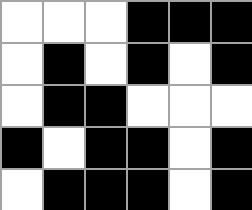[["white", "white", "white", "black", "black", "black"], ["white", "black", "white", "black", "white", "black"], ["white", "black", "black", "white", "white", "white"], ["black", "white", "black", "black", "white", "black"], ["white", "black", "black", "black", "white", "black"]]